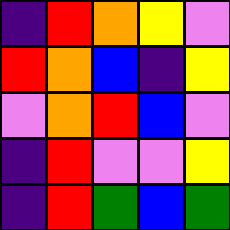[["indigo", "red", "orange", "yellow", "violet"], ["red", "orange", "blue", "indigo", "yellow"], ["violet", "orange", "red", "blue", "violet"], ["indigo", "red", "violet", "violet", "yellow"], ["indigo", "red", "green", "blue", "green"]]